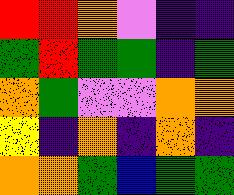[["red", "red", "orange", "violet", "indigo", "indigo"], ["green", "red", "green", "green", "indigo", "green"], ["orange", "green", "violet", "violet", "orange", "orange"], ["yellow", "indigo", "orange", "indigo", "orange", "indigo"], ["orange", "orange", "green", "blue", "green", "green"]]